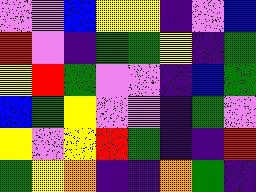[["violet", "violet", "blue", "yellow", "yellow", "indigo", "violet", "blue"], ["red", "violet", "indigo", "green", "green", "yellow", "indigo", "green"], ["yellow", "red", "green", "violet", "violet", "indigo", "blue", "green"], ["blue", "green", "yellow", "violet", "violet", "indigo", "green", "violet"], ["yellow", "violet", "yellow", "red", "green", "indigo", "indigo", "red"], ["green", "yellow", "orange", "indigo", "indigo", "orange", "green", "indigo"]]